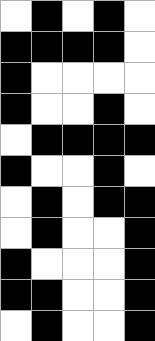[["white", "black", "white", "black", "white"], ["black", "black", "black", "black", "white"], ["black", "white", "white", "white", "white"], ["black", "white", "white", "black", "white"], ["white", "black", "black", "black", "black"], ["black", "white", "white", "black", "white"], ["white", "black", "white", "black", "black"], ["white", "black", "white", "white", "black"], ["black", "white", "white", "white", "black"], ["black", "black", "white", "white", "black"], ["white", "black", "white", "white", "black"]]